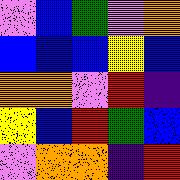[["violet", "blue", "green", "violet", "orange"], ["blue", "blue", "blue", "yellow", "blue"], ["orange", "orange", "violet", "red", "indigo"], ["yellow", "blue", "red", "green", "blue"], ["violet", "orange", "orange", "indigo", "red"]]